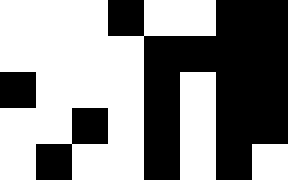[["white", "white", "white", "black", "white", "white", "black", "black"], ["white", "white", "white", "white", "black", "black", "black", "black"], ["black", "white", "white", "white", "black", "white", "black", "black"], ["white", "white", "black", "white", "black", "white", "black", "black"], ["white", "black", "white", "white", "black", "white", "black", "white"]]